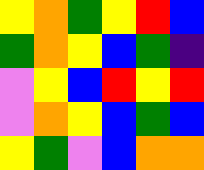[["yellow", "orange", "green", "yellow", "red", "blue"], ["green", "orange", "yellow", "blue", "green", "indigo"], ["violet", "yellow", "blue", "red", "yellow", "red"], ["violet", "orange", "yellow", "blue", "green", "blue"], ["yellow", "green", "violet", "blue", "orange", "orange"]]